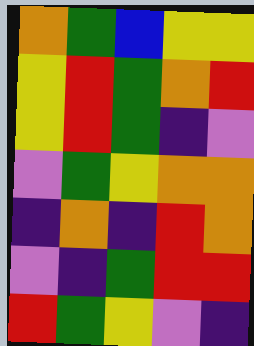[["orange", "green", "blue", "yellow", "yellow"], ["yellow", "red", "green", "orange", "red"], ["yellow", "red", "green", "indigo", "violet"], ["violet", "green", "yellow", "orange", "orange"], ["indigo", "orange", "indigo", "red", "orange"], ["violet", "indigo", "green", "red", "red"], ["red", "green", "yellow", "violet", "indigo"]]